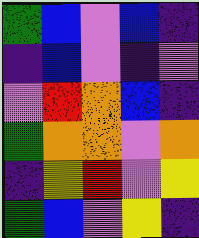[["green", "blue", "violet", "blue", "indigo"], ["indigo", "blue", "violet", "indigo", "violet"], ["violet", "red", "orange", "blue", "indigo"], ["green", "orange", "orange", "violet", "orange"], ["indigo", "yellow", "red", "violet", "yellow"], ["green", "blue", "violet", "yellow", "indigo"]]